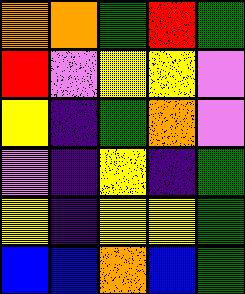[["orange", "orange", "green", "red", "green"], ["red", "violet", "yellow", "yellow", "violet"], ["yellow", "indigo", "green", "orange", "violet"], ["violet", "indigo", "yellow", "indigo", "green"], ["yellow", "indigo", "yellow", "yellow", "green"], ["blue", "blue", "orange", "blue", "green"]]